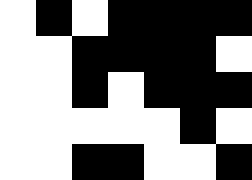[["white", "black", "white", "black", "black", "black", "black"], ["white", "white", "black", "black", "black", "black", "white"], ["white", "white", "black", "white", "black", "black", "black"], ["white", "white", "white", "white", "white", "black", "white"], ["white", "white", "black", "black", "white", "white", "black"]]